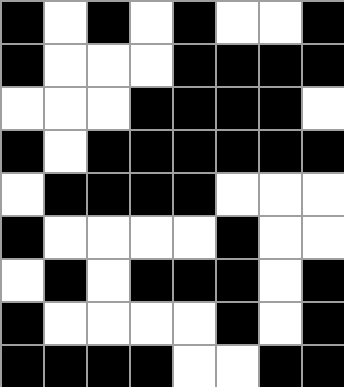[["black", "white", "black", "white", "black", "white", "white", "black"], ["black", "white", "white", "white", "black", "black", "black", "black"], ["white", "white", "white", "black", "black", "black", "black", "white"], ["black", "white", "black", "black", "black", "black", "black", "black"], ["white", "black", "black", "black", "black", "white", "white", "white"], ["black", "white", "white", "white", "white", "black", "white", "white"], ["white", "black", "white", "black", "black", "black", "white", "black"], ["black", "white", "white", "white", "white", "black", "white", "black"], ["black", "black", "black", "black", "white", "white", "black", "black"]]